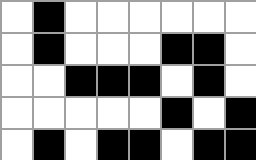[["white", "black", "white", "white", "white", "white", "white", "white"], ["white", "black", "white", "white", "white", "black", "black", "white"], ["white", "white", "black", "black", "black", "white", "black", "white"], ["white", "white", "white", "white", "white", "black", "white", "black"], ["white", "black", "white", "black", "black", "white", "black", "black"]]